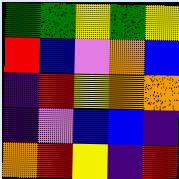[["green", "green", "yellow", "green", "yellow"], ["red", "blue", "violet", "orange", "blue"], ["indigo", "red", "yellow", "orange", "orange"], ["indigo", "violet", "blue", "blue", "indigo"], ["orange", "red", "yellow", "indigo", "red"]]